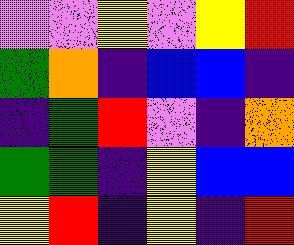[["violet", "violet", "yellow", "violet", "yellow", "red"], ["green", "orange", "indigo", "blue", "blue", "indigo"], ["indigo", "green", "red", "violet", "indigo", "orange"], ["green", "green", "indigo", "yellow", "blue", "blue"], ["yellow", "red", "indigo", "yellow", "indigo", "red"]]